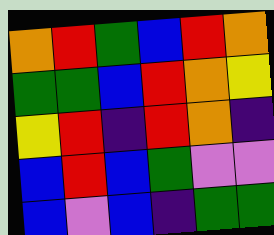[["orange", "red", "green", "blue", "red", "orange"], ["green", "green", "blue", "red", "orange", "yellow"], ["yellow", "red", "indigo", "red", "orange", "indigo"], ["blue", "red", "blue", "green", "violet", "violet"], ["blue", "violet", "blue", "indigo", "green", "green"]]